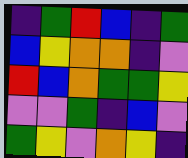[["indigo", "green", "red", "blue", "indigo", "green"], ["blue", "yellow", "orange", "orange", "indigo", "violet"], ["red", "blue", "orange", "green", "green", "yellow"], ["violet", "violet", "green", "indigo", "blue", "violet"], ["green", "yellow", "violet", "orange", "yellow", "indigo"]]